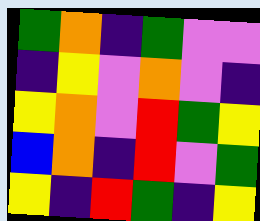[["green", "orange", "indigo", "green", "violet", "violet"], ["indigo", "yellow", "violet", "orange", "violet", "indigo"], ["yellow", "orange", "violet", "red", "green", "yellow"], ["blue", "orange", "indigo", "red", "violet", "green"], ["yellow", "indigo", "red", "green", "indigo", "yellow"]]